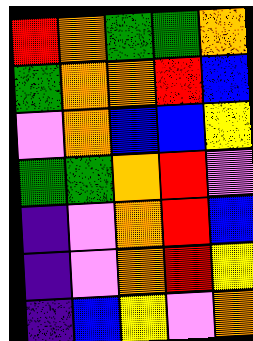[["red", "orange", "green", "green", "orange"], ["green", "orange", "orange", "red", "blue"], ["violet", "orange", "blue", "blue", "yellow"], ["green", "green", "orange", "red", "violet"], ["indigo", "violet", "orange", "red", "blue"], ["indigo", "violet", "orange", "red", "yellow"], ["indigo", "blue", "yellow", "violet", "orange"]]